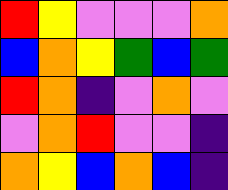[["red", "yellow", "violet", "violet", "violet", "orange"], ["blue", "orange", "yellow", "green", "blue", "green"], ["red", "orange", "indigo", "violet", "orange", "violet"], ["violet", "orange", "red", "violet", "violet", "indigo"], ["orange", "yellow", "blue", "orange", "blue", "indigo"]]